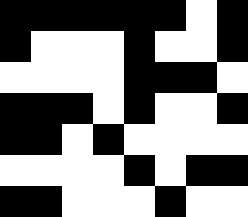[["black", "black", "black", "black", "black", "black", "white", "black"], ["black", "white", "white", "white", "black", "white", "white", "black"], ["white", "white", "white", "white", "black", "black", "black", "white"], ["black", "black", "black", "white", "black", "white", "white", "black"], ["black", "black", "white", "black", "white", "white", "white", "white"], ["white", "white", "white", "white", "black", "white", "black", "black"], ["black", "black", "white", "white", "white", "black", "white", "white"]]